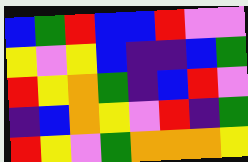[["blue", "green", "red", "blue", "blue", "red", "violet", "violet"], ["yellow", "violet", "yellow", "blue", "indigo", "indigo", "blue", "green"], ["red", "yellow", "orange", "green", "indigo", "blue", "red", "violet"], ["indigo", "blue", "orange", "yellow", "violet", "red", "indigo", "green"], ["red", "yellow", "violet", "green", "orange", "orange", "orange", "yellow"]]